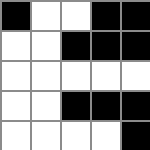[["black", "white", "white", "black", "black"], ["white", "white", "black", "black", "black"], ["white", "white", "white", "white", "white"], ["white", "white", "black", "black", "black"], ["white", "white", "white", "white", "black"]]